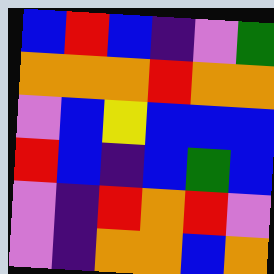[["blue", "red", "blue", "indigo", "violet", "green"], ["orange", "orange", "orange", "red", "orange", "orange"], ["violet", "blue", "yellow", "blue", "blue", "blue"], ["red", "blue", "indigo", "blue", "green", "blue"], ["violet", "indigo", "red", "orange", "red", "violet"], ["violet", "indigo", "orange", "orange", "blue", "orange"]]